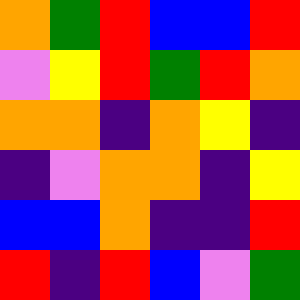[["orange", "green", "red", "blue", "blue", "red"], ["violet", "yellow", "red", "green", "red", "orange"], ["orange", "orange", "indigo", "orange", "yellow", "indigo"], ["indigo", "violet", "orange", "orange", "indigo", "yellow"], ["blue", "blue", "orange", "indigo", "indigo", "red"], ["red", "indigo", "red", "blue", "violet", "green"]]